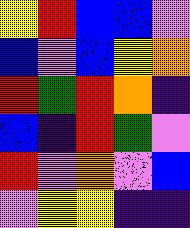[["yellow", "red", "blue", "blue", "violet"], ["blue", "violet", "blue", "yellow", "orange"], ["red", "green", "red", "orange", "indigo"], ["blue", "indigo", "red", "green", "violet"], ["red", "violet", "orange", "violet", "blue"], ["violet", "yellow", "yellow", "indigo", "indigo"]]